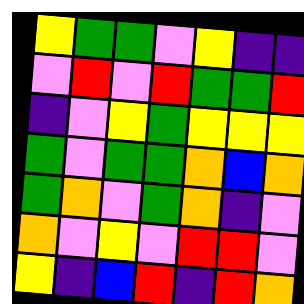[["yellow", "green", "green", "violet", "yellow", "indigo", "indigo"], ["violet", "red", "violet", "red", "green", "green", "red"], ["indigo", "violet", "yellow", "green", "yellow", "yellow", "yellow"], ["green", "violet", "green", "green", "orange", "blue", "orange"], ["green", "orange", "violet", "green", "orange", "indigo", "violet"], ["orange", "violet", "yellow", "violet", "red", "red", "violet"], ["yellow", "indigo", "blue", "red", "indigo", "red", "orange"]]